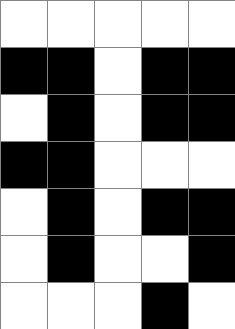[["white", "white", "white", "white", "white"], ["black", "black", "white", "black", "black"], ["white", "black", "white", "black", "black"], ["black", "black", "white", "white", "white"], ["white", "black", "white", "black", "black"], ["white", "black", "white", "white", "black"], ["white", "white", "white", "black", "white"]]